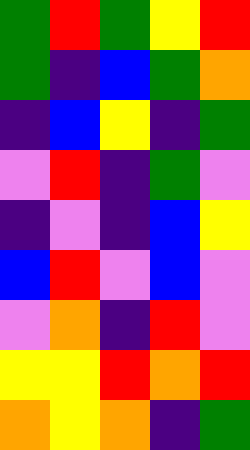[["green", "red", "green", "yellow", "red"], ["green", "indigo", "blue", "green", "orange"], ["indigo", "blue", "yellow", "indigo", "green"], ["violet", "red", "indigo", "green", "violet"], ["indigo", "violet", "indigo", "blue", "yellow"], ["blue", "red", "violet", "blue", "violet"], ["violet", "orange", "indigo", "red", "violet"], ["yellow", "yellow", "red", "orange", "red"], ["orange", "yellow", "orange", "indigo", "green"]]